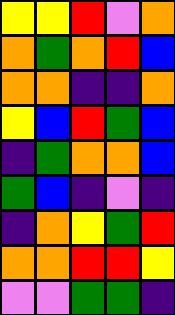[["yellow", "yellow", "red", "violet", "orange"], ["orange", "green", "orange", "red", "blue"], ["orange", "orange", "indigo", "indigo", "orange"], ["yellow", "blue", "red", "green", "blue"], ["indigo", "green", "orange", "orange", "blue"], ["green", "blue", "indigo", "violet", "indigo"], ["indigo", "orange", "yellow", "green", "red"], ["orange", "orange", "red", "red", "yellow"], ["violet", "violet", "green", "green", "indigo"]]